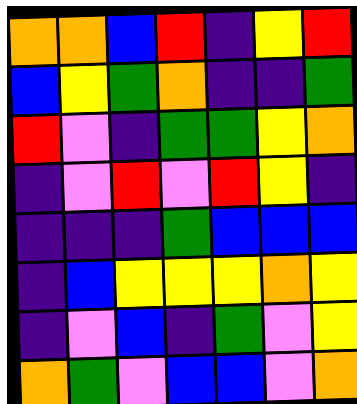[["orange", "orange", "blue", "red", "indigo", "yellow", "red"], ["blue", "yellow", "green", "orange", "indigo", "indigo", "green"], ["red", "violet", "indigo", "green", "green", "yellow", "orange"], ["indigo", "violet", "red", "violet", "red", "yellow", "indigo"], ["indigo", "indigo", "indigo", "green", "blue", "blue", "blue"], ["indigo", "blue", "yellow", "yellow", "yellow", "orange", "yellow"], ["indigo", "violet", "blue", "indigo", "green", "violet", "yellow"], ["orange", "green", "violet", "blue", "blue", "violet", "orange"]]